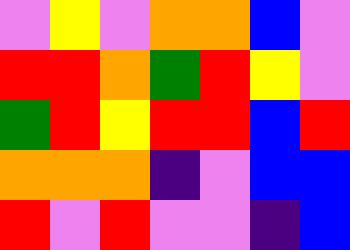[["violet", "yellow", "violet", "orange", "orange", "blue", "violet"], ["red", "red", "orange", "green", "red", "yellow", "violet"], ["green", "red", "yellow", "red", "red", "blue", "red"], ["orange", "orange", "orange", "indigo", "violet", "blue", "blue"], ["red", "violet", "red", "violet", "violet", "indigo", "blue"]]